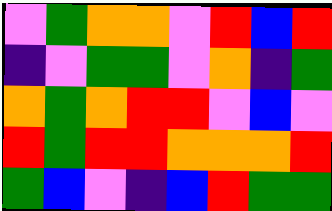[["violet", "green", "orange", "orange", "violet", "red", "blue", "red"], ["indigo", "violet", "green", "green", "violet", "orange", "indigo", "green"], ["orange", "green", "orange", "red", "red", "violet", "blue", "violet"], ["red", "green", "red", "red", "orange", "orange", "orange", "red"], ["green", "blue", "violet", "indigo", "blue", "red", "green", "green"]]